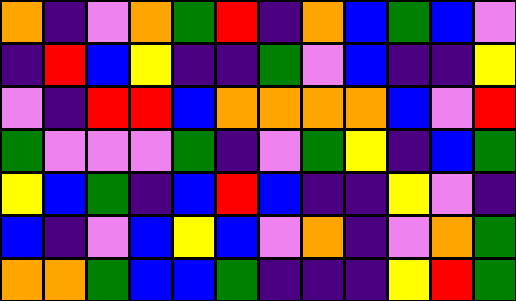[["orange", "indigo", "violet", "orange", "green", "red", "indigo", "orange", "blue", "green", "blue", "violet"], ["indigo", "red", "blue", "yellow", "indigo", "indigo", "green", "violet", "blue", "indigo", "indigo", "yellow"], ["violet", "indigo", "red", "red", "blue", "orange", "orange", "orange", "orange", "blue", "violet", "red"], ["green", "violet", "violet", "violet", "green", "indigo", "violet", "green", "yellow", "indigo", "blue", "green"], ["yellow", "blue", "green", "indigo", "blue", "red", "blue", "indigo", "indigo", "yellow", "violet", "indigo"], ["blue", "indigo", "violet", "blue", "yellow", "blue", "violet", "orange", "indigo", "violet", "orange", "green"], ["orange", "orange", "green", "blue", "blue", "green", "indigo", "indigo", "indigo", "yellow", "red", "green"]]